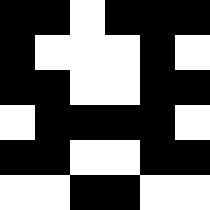[["black", "black", "white", "black", "black", "black"], ["black", "white", "white", "white", "black", "white"], ["black", "black", "white", "white", "black", "black"], ["white", "black", "black", "black", "black", "white"], ["black", "black", "white", "white", "black", "black"], ["white", "white", "black", "black", "white", "white"]]